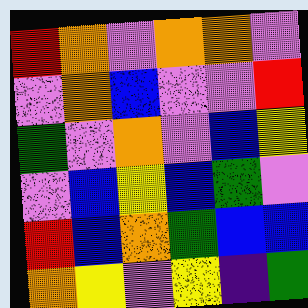[["red", "orange", "violet", "orange", "orange", "violet"], ["violet", "orange", "blue", "violet", "violet", "red"], ["green", "violet", "orange", "violet", "blue", "yellow"], ["violet", "blue", "yellow", "blue", "green", "violet"], ["red", "blue", "orange", "green", "blue", "blue"], ["orange", "yellow", "violet", "yellow", "indigo", "green"]]